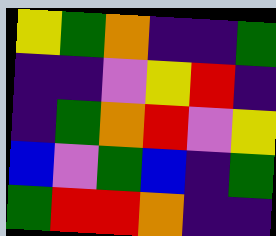[["yellow", "green", "orange", "indigo", "indigo", "green"], ["indigo", "indigo", "violet", "yellow", "red", "indigo"], ["indigo", "green", "orange", "red", "violet", "yellow"], ["blue", "violet", "green", "blue", "indigo", "green"], ["green", "red", "red", "orange", "indigo", "indigo"]]